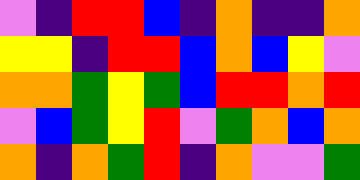[["violet", "indigo", "red", "red", "blue", "indigo", "orange", "indigo", "indigo", "orange"], ["yellow", "yellow", "indigo", "red", "red", "blue", "orange", "blue", "yellow", "violet"], ["orange", "orange", "green", "yellow", "green", "blue", "red", "red", "orange", "red"], ["violet", "blue", "green", "yellow", "red", "violet", "green", "orange", "blue", "orange"], ["orange", "indigo", "orange", "green", "red", "indigo", "orange", "violet", "violet", "green"]]